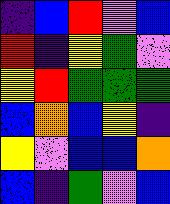[["indigo", "blue", "red", "violet", "blue"], ["red", "indigo", "yellow", "green", "violet"], ["yellow", "red", "green", "green", "green"], ["blue", "orange", "blue", "yellow", "indigo"], ["yellow", "violet", "blue", "blue", "orange"], ["blue", "indigo", "green", "violet", "blue"]]